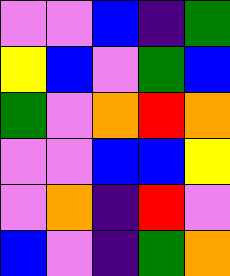[["violet", "violet", "blue", "indigo", "green"], ["yellow", "blue", "violet", "green", "blue"], ["green", "violet", "orange", "red", "orange"], ["violet", "violet", "blue", "blue", "yellow"], ["violet", "orange", "indigo", "red", "violet"], ["blue", "violet", "indigo", "green", "orange"]]